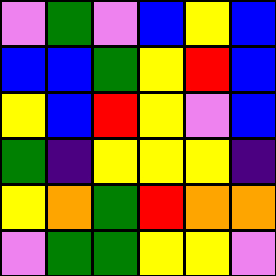[["violet", "green", "violet", "blue", "yellow", "blue"], ["blue", "blue", "green", "yellow", "red", "blue"], ["yellow", "blue", "red", "yellow", "violet", "blue"], ["green", "indigo", "yellow", "yellow", "yellow", "indigo"], ["yellow", "orange", "green", "red", "orange", "orange"], ["violet", "green", "green", "yellow", "yellow", "violet"]]